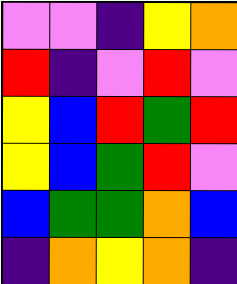[["violet", "violet", "indigo", "yellow", "orange"], ["red", "indigo", "violet", "red", "violet"], ["yellow", "blue", "red", "green", "red"], ["yellow", "blue", "green", "red", "violet"], ["blue", "green", "green", "orange", "blue"], ["indigo", "orange", "yellow", "orange", "indigo"]]